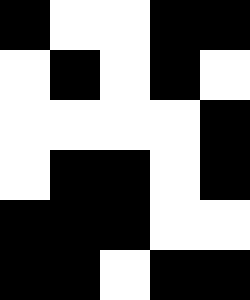[["black", "white", "white", "black", "black"], ["white", "black", "white", "black", "white"], ["white", "white", "white", "white", "black"], ["white", "black", "black", "white", "black"], ["black", "black", "black", "white", "white"], ["black", "black", "white", "black", "black"]]